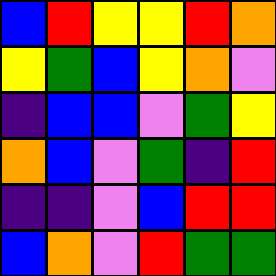[["blue", "red", "yellow", "yellow", "red", "orange"], ["yellow", "green", "blue", "yellow", "orange", "violet"], ["indigo", "blue", "blue", "violet", "green", "yellow"], ["orange", "blue", "violet", "green", "indigo", "red"], ["indigo", "indigo", "violet", "blue", "red", "red"], ["blue", "orange", "violet", "red", "green", "green"]]